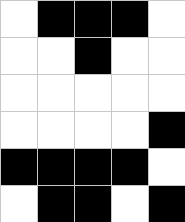[["white", "black", "black", "black", "white"], ["white", "white", "black", "white", "white"], ["white", "white", "white", "white", "white"], ["white", "white", "white", "white", "black"], ["black", "black", "black", "black", "white"], ["white", "black", "black", "white", "black"]]